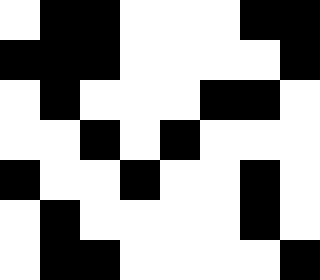[["white", "black", "black", "white", "white", "white", "black", "black"], ["black", "black", "black", "white", "white", "white", "white", "black"], ["white", "black", "white", "white", "white", "black", "black", "white"], ["white", "white", "black", "white", "black", "white", "white", "white"], ["black", "white", "white", "black", "white", "white", "black", "white"], ["white", "black", "white", "white", "white", "white", "black", "white"], ["white", "black", "black", "white", "white", "white", "white", "black"]]